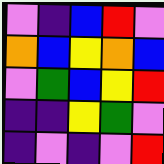[["violet", "indigo", "blue", "red", "violet"], ["orange", "blue", "yellow", "orange", "blue"], ["violet", "green", "blue", "yellow", "red"], ["indigo", "indigo", "yellow", "green", "violet"], ["indigo", "violet", "indigo", "violet", "red"]]